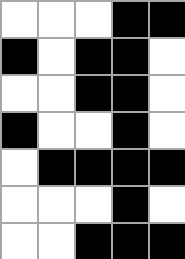[["white", "white", "white", "black", "black"], ["black", "white", "black", "black", "white"], ["white", "white", "black", "black", "white"], ["black", "white", "white", "black", "white"], ["white", "black", "black", "black", "black"], ["white", "white", "white", "black", "white"], ["white", "white", "black", "black", "black"]]